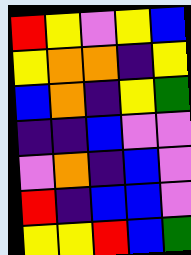[["red", "yellow", "violet", "yellow", "blue"], ["yellow", "orange", "orange", "indigo", "yellow"], ["blue", "orange", "indigo", "yellow", "green"], ["indigo", "indigo", "blue", "violet", "violet"], ["violet", "orange", "indigo", "blue", "violet"], ["red", "indigo", "blue", "blue", "violet"], ["yellow", "yellow", "red", "blue", "green"]]